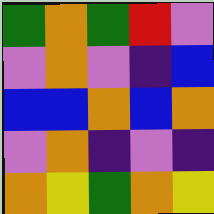[["green", "orange", "green", "red", "violet"], ["violet", "orange", "violet", "indigo", "blue"], ["blue", "blue", "orange", "blue", "orange"], ["violet", "orange", "indigo", "violet", "indigo"], ["orange", "yellow", "green", "orange", "yellow"]]